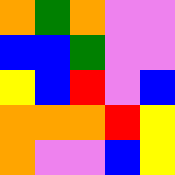[["orange", "green", "orange", "violet", "violet"], ["blue", "blue", "green", "violet", "violet"], ["yellow", "blue", "red", "violet", "blue"], ["orange", "orange", "orange", "red", "yellow"], ["orange", "violet", "violet", "blue", "yellow"]]